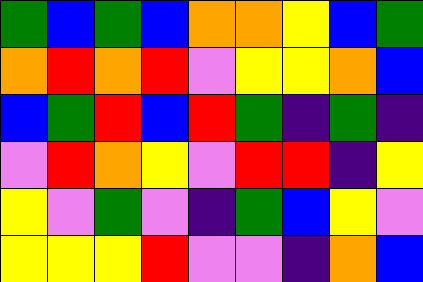[["green", "blue", "green", "blue", "orange", "orange", "yellow", "blue", "green"], ["orange", "red", "orange", "red", "violet", "yellow", "yellow", "orange", "blue"], ["blue", "green", "red", "blue", "red", "green", "indigo", "green", "indigo"], ["violet", "red", "orange", "yellow", "violet", "red", "red", "indigo", "yellow"], ["yellow", "violet", "green", "violet", "indigo", "green", "blue", "yellow", "violet"], ["yellow", "yellow", "yellow", "red", "violet", "violet", "indigo", "orange", "blue"]]